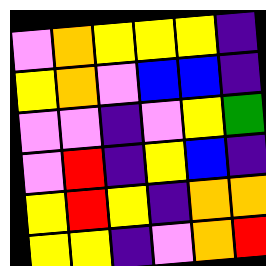[["violet", "orange", "yellow", "yellow", "yellow", "indigo"], ["yellow", "orange", "violet", "blue", "blue", "indigo"], ["violet", "violet", "indigo", "violet", "yellow", "green"], ["violet", "red", "indigo", "yellow", "blue", "indigo"], ["yellow", "red", "yellow", "indigo", "orange", "orange"], ["yellow", "yellow", "indigo", "violet", "orange", "red"]]